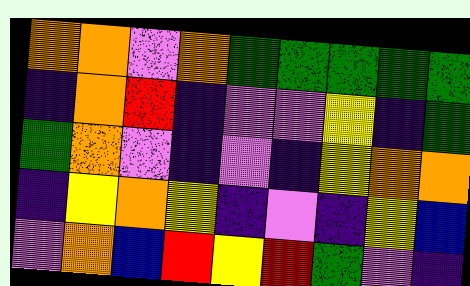[["orange", "orange", "violet", "orange", "green", "green", "green", "green", "green"], ["indigo", "orange", "red", "indigo", "violet", "violet", "yellow", "indigo", "green"], ["green", "orange", "violet", "indigo", "violet", "indigo", "yellow", "orange", "orange"], ["indigo", "yellow", "orange", "yellow", "indigo", "violet", "indigo", "yellow", "blue"], ["violet", "orange", "blue", "red", "yellow", "red", "green", "violet", "indigo"]]